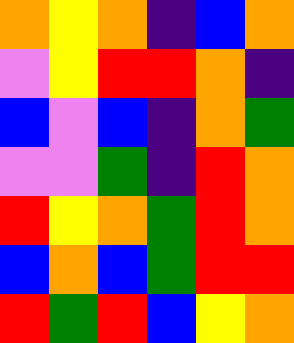[["orange", "yellow", "orange", "indigo", "blue", "orange"], ["violet", "yellow", "red", "red", "orange", "indigo"], ["blue", "violet", "blue", "indigo", "orange", "green"], ["violet", "violet", "green", "indigo", "red", "orange"], ["red", "yellow", "orange", "green", "red", "orange"], ["blue", "orange", "blue", "green", "red", "red"], ["red", "green", "red", "blue", "yellow", "orange"]]